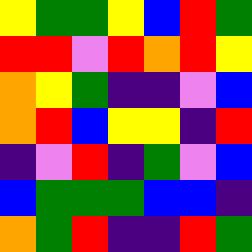[["yellow", "green", "green", "yellow", "blue", "red", "green"], ["red", "red", "violet", "red", "orange", "red", "yellow"], ["orange", "yellow", "green", "indigo", "indigo", "violet", "blue"], ["orange", "red", "blue", "yellow", "yellow", "indigo", "red"], ["indigo", "violet", "red", "indigo", "green", "violet", "blue"], ["blue", "green", "green", "green", "blue", "blue", "indigo"], ["orange", "green", "red", "indigo", "indigo", "red", "green"]]